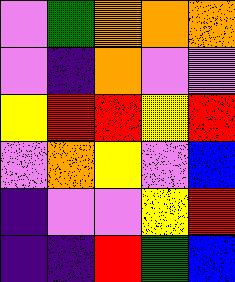[["violet", "green", "orange", "orange", "orange"], ["violet", "indigo", "orange", "violet", "violet"], ["yellow", "red", "red", "yellow", "red"], ["violet", "orange", "yellow", "violet", "blue"], ["indigo", "violet", "violet", "yellow", "red"], ["indigo", "indigo", "red", "green", "blue"]]